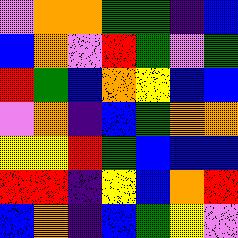[["violet", "orange", "orange", "green", "green", "indigo", "blue"], ["blue", "orange", "violet", "red", "green", "violet", "green"], ["red", "green", "blue", "orange", "yellow", "blue", "blue"], ["violet", "orange", "indigo", "blue", "green", "orange", "orange"], ["yellow", "yellow", "red", "green", "blue", "blue", "blue"], ["red", "red", "indigo", "yellow", "blue", "orange", "red"], ["blue", "orange", "indigo", "blue", "green", "yellow", "violet"]]